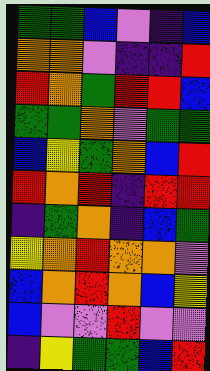[["green", "green", "blue", "violet", "indigo", "blue"], ["orange", "orange", "violet", "indigo", "indigo", "red"], ["red", "orange", "green", "red", "red", "blue"], ["green", "green", "orange", "violet", "green", "green"], ["blue", "yellow", "green", "orange", "blue", "red"], ["red", "orange", "red", "indigo", "red", "red"], ["indigo", "green", "orange", "indigo", "blue", "green"], ["yellow", "orange", "red", "orange", "orange", "violet"], ["blue", "orange", "red", "orange", "blue", "yellow"], ["blue", "violet", "violet", "red", "violet", "violet"], ["indigo", "yellow", "green", "green", "blue", "red"]]